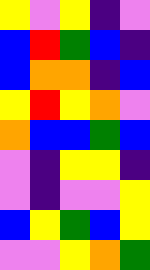[["yellow", "violet", "yellow", "indigo", "violet"], ["blue", "red", "green", "blue", "indigo"], ["blue", "orange", "orange", "indigo", "blue"], ["yellow", "red", "yellow", "orange", "violet"], ["orange", "blue", "blue", "green", "blue"], ["violet", "indigo", "yellow", "yellow", "indigo"], ["violet", "indigo", "violet", "violet", "yellow"], ["blue", "yellow", "green", "blue", "yellow"], ["violet", "violet", "yellow", "orange", "green"]]